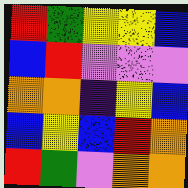[["red", "green", "yellow", "yellow", "blue"], ["blue", "red", "violet", "violet", "violet"], ["orange", "orange", "indigo", "yellow", "blue"], ["blue", "yellow", "blue", "red", "orange"], ["red", "green", "violet", "orange", "orange"]]